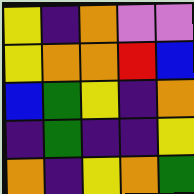[["yellow", "indigo", "orange", "violet", "violet"], ["yellow", "orange", "orange", "red", "blue"], ["blue", "green", "yellow", "indigo", "orange"], ["indigo", "green", "indigo", "indigo", "yellow"], ["orange", "indigo", "yellow", "orange", "green"]]